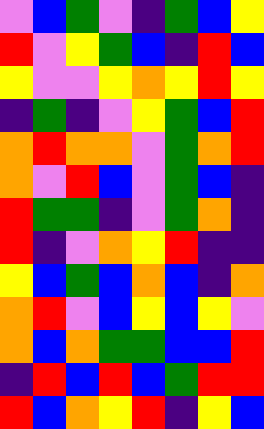[["violet", "blue", "green", "violet", "indigo", "green", "blue", "yellow"], ["red", "violet", "yellow", "green", "blue", "indigo", "red", "blue"], ["yellow", "violet", "violet", "yellow", "orange", "yellow", "red", "yellow"], ["indigo", "green", "indigo", "violet", "yellow", "green", "blue", "red"], ["orange", "red", "orange", "orange", "violet", "green", "orange", "red"], ["orange", "violet", "red", "blue", "violet", "green", "blue", "indigo"], ["red", "green", "green", "indigo", "violet", "green", "orange", "indigo"], ["red", "indigo", "violet", "orange", "yellow", "red", "indigo", "indigo"], ["yellow", "blue", "green", "blue", "orange", "blue", "indigo", "orange"], ["orange", "red", "violet", "blue", "yellow", "blue", "yellow", "violet"], ["orange", "blue", "orange", "green", "green", "blue", "blue", "red"], ["indigo", "red", "blue", "red", "blue", "green", "red", "red"], ["red", "blue", "orange", "yellow", "red", "indigo", "yellow", "blue"]]